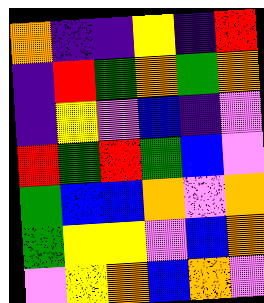[["orange", "indigo", "indigo", "yellow", "indigo", "red"], ["indigo", "red", "green", "orange", "green", "orange"], ["indigo", "yellow", "violet", "blue", "indigo", "violet"], ["red", "green", "red", "green", "blue", "violet"], ["green", "blue", "blue", "orange", "violet", "orange"], ["green", "yellow", "yellow", "violet", "blue", "orange"], ["violet", "yellow", "orange", "blue", "orange", "violet"]]